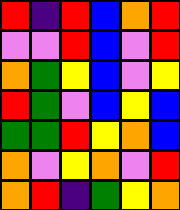[["red", "indigo", "red", "blue", "orange", "red"], ["violet", "violet", "red", "blue", "violet", "red"], ["orange", "green", "yellow", "blue", "violet", "yellow"], ["red", "green", "violet", "blue", "yellow", "blue"], ["green", "green", "red", "yellow", "orange", "blue"], ["orange", "violet", "yellow", "orange", "violet", "red"], ["orange", "red", "indigo", "green", "yellow", "orange"]]